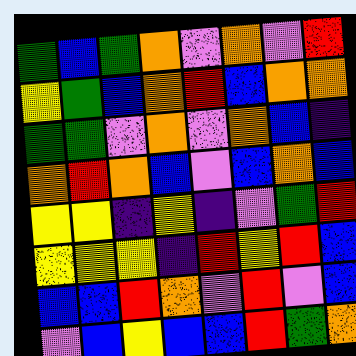[["green", "blue", "green", "orange", "violet", "orange", "violet", "red"], ["yellow", "green", "blue", "orange", "red", "blue", "orange", "orange"], ["green", "green", "violet", "orange", "violet", "orange", "blue", "indigo"], ["orange", "red", "orange", "blue", "violet", "blue", "orange", "blue"], ["yellow", "yellow", "indigo", "yellow", "indigo", "violet", "green", "red"], ["yellow", "yellow", "yellow", "indigo", "red", "yellow", "red", "blue"], ["blue", "blue", "red", "orange", "violet", "red", "violet", "blue"], ["violet", "blue", "yellow", "blue", "blue", "red", "green", "orange"]]